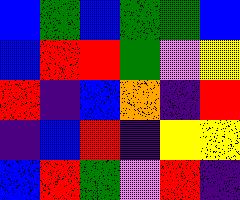[["blue", "green", "blue", "green", "green", "blue"], ["blue", "red", "red", "green", "violet", "yellow"], ["red", "indigo", "blue", "orange", "indigo", "red"], ["indigo", "blue", "red", "indigo", "yellow", "yellow"], ["blue", "red", "green", "violet", "red", "indigo"]]